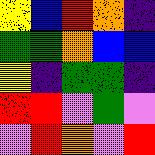[["yellow", "blue", "red", "orange", "indigo"], ["green", "green", "orange", "blue", "blue"], ["yellow", "indigo", "green", "green", "indigo"], ["red", "red", "violet", "green", "violet"], ["violet", "red", "orange", "violet", "red"]]